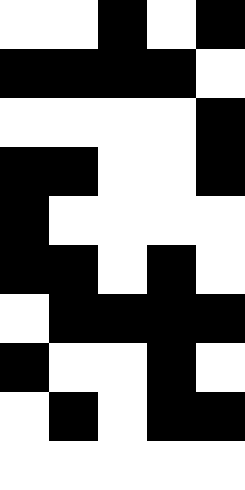[["white", "white", "black", "white", "black"], ["black", "black", "black", "black", "white"], ["white", "white", "white", "white", "black"], ["black", "black", "white", "white", "black"], ["black", "white", "white", "white", "white"], ["black", "black", "white", "black", "white"], ["white", "black", "black", "black", "black"], ["black", "white", "white", "black", "white"], ["white", "black", "white", "black", "black"], ["white", "white", "white", "white", "white"]]